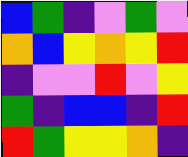[["blue", "green", "indigo", "violet", "green", "violet"], ["orange", "blue", "yellow", "orange", "yellow", "red"], ["indigo", "violet", "violet", "red", "violet", "yellow"], ["green", "indigo", "blue", "blue", "indigo", "red"], ["red", "green", "yellow", "yellow", "orange", "indigo"]]